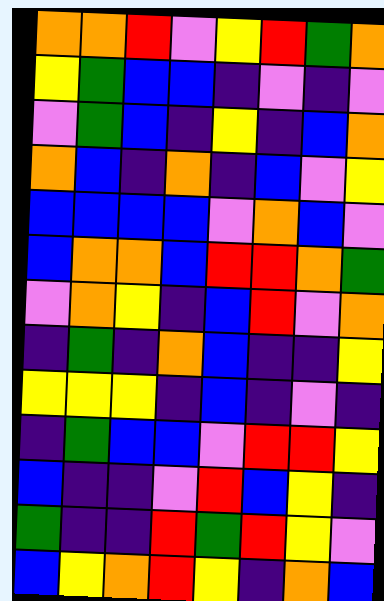[["orange", "orange", "red", "violet", "yellow", "red", "green", "orange"], ["yellow", "green", "blue", "blue", "indigo", "violet", "indigo", "violet"], ["violet", "green", "blue", "indigo", "yellow", "indigo", "blue", "orange"], ["orange", "blue", "indigo", "orange", "indigo", "blue", "violet", "yellow"], ["blue", "blue", "blue", "blue", "violet", "orange", "blue", "violet"], ["blue", "orange", "orange", "blue", "red", "red", "orange", "green"], ["violet", "orange", "yellow", "indigo", "blue", "red", "violet", "orange"], ["indigo", "green", "indigo", "orange", "blue", "indigo", "indigo", "yellow"], ["yellow", "yellow", "yellow", "indigo", "blue", "indigo", "violet", "indigo"], ["indigo", "green", "blue", "blue", "violet", "red", "red", "yellow"], ["blue", "indigo", "indigo", "violet", "red", "blue", "yellow", "indigo"], ["green", "indigo", "indigo", "red", "green", "red", "yellow", "violet"], ["blue", "yellow", "orange", "red", "yellow", "indigo", "orange", "blue"]]